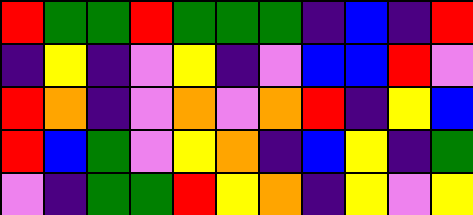[["red", "green", "green", "red", "green", "green", "green", "indigo", "blue", "indigo", "red"], ["indigo", "yellow", "indigo", "violet", "yellow", "indigo", "violet", "blue", "blue", "red", "violet"], ["red", "orange", "indigo", "violet", "orange", "violet", "orange", "red", "indigo", "yellow", "blue"], ["red", "blue", "green", "violet", "yellow", "orange", "indigo", "blue", "yellow", "indigo", "green"], ["violet", "indigo", "green", "green", "red", "yellow", "orange", "indigo", "yellow", "violet", "yellow"]]